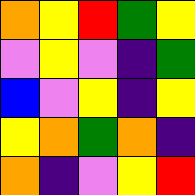[["orange", "yellow", "red", "green", "yellow"], ["violet", "yellow", "violet", "indigo", "green"], ["blue", "violet", "yellow", "indigo", "yellow"], ["yellow", "orange", "green", "orange", "indigo"], ["orange", "indigo", "violet", "yellow", "red"]]